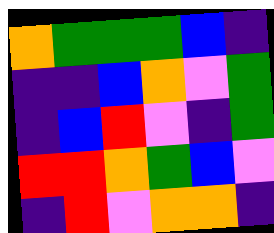[["orange", "green", "green", "green", "blue", "indigo"], ["indigo", "indigo", "blue", "orange", "violet", "green"], ["indigo", "blue", "red", "violet", "indigo", "green"], ["red", "red", "orange", "green", "blue", "violet"], ["indigo", "red", "violet", "orange", "orange", "indigo"]]